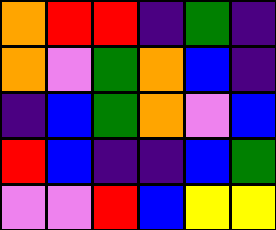[["orange", "red", "red", "indigo", "green", "indigo"], ["orange", "violet", "green", "orange", "blue", "indigo"], ["indigo", "blue", "green", "orange", "violet", "blue"], ["red", "blue", "indigo", "indigo", "blue", "green"], ["violet", "violet", "red", "blue", "yellow", "yellow"]]